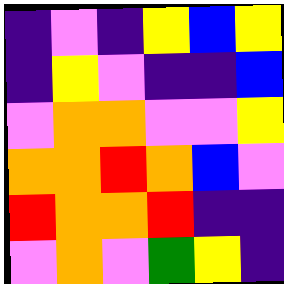[["indigo", "violet", "indigo", "yellow", "blue", "yellow"], ["indigo", "yellow", "violet", "indigo", "indigo", "blue"], ["violet", "orange", "orange", "violet", "violet", "yellow"], ["orange", "orange", "red", "orange", "blue", "violet"], ["red", "orange", "orange", "red", "indigo", "indigo"], ["violet", "orange", "violet", "green", "yellow", "indigo"]]